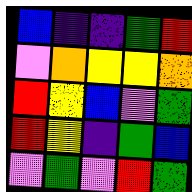[["blue", "indigo", "indigo", "green", "red"], ["violet", "orange", "yellow", "yellow", "orange"], ["red", "yellow", "blue", "violet", "green"], ["red", "yellow", "indigo", "green", "blue"], ["violet", "green", "violet", "red", "green"]]